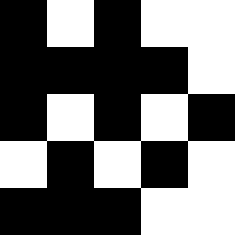[["black", "white", "black", "white", "white"], ["black", "black", "black", "black", "white"], ["black", "white", "black", "white", "black"], ["white", "black", "white", "black", "white"], ["black", "black", "black", "white", "white"]]